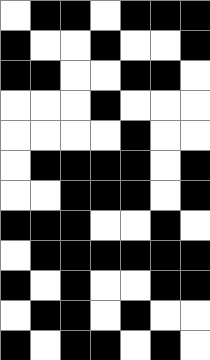[["white", "black", "black", "white", "black", "black", "black"], ["black", "white", "white", "black", "white", "white", "black"], ["black", "black", "white", "white", "black", "black", "white"], ["white", "white", "white", "black", "white", "white", "white"], ["white", "white", "white", "white", "black", "white", "white"], ["white", "black", "black", "black", "black", "white", "black"], ["white", "white", "black", "black", "black", "white", "black"], ["black", "black", "black", "white", "white", "black", "white"], ["white", "black", "black", "black", "black", "black", "black"], ["black", "white", "black", "white", "white", "black", "black"], ["white", "black", "black", "white", "black", "white", "white"], ["black", "white", "black", "black", "white", "black", "white"]]